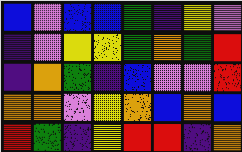[["blue", "violet", "blue", "blue", "green", "indigo", "yellow", "violet"], ["indigo", "violet", "yellow", "yellow", "green", "orange", "green", "red"], ["indigo", "orange", "green", "indigo", "blue", "violet", "violet", "red"], ["orange", "orange", "violet", "yellow", "orange", "blue", "orange", "blue"], ["red", "green", "indigo", "yellow", "red", "red", "indigo", "orange"]]